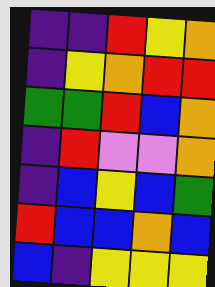[["indigo", "indigo", "red", "yellow", "orange"], ["indigo", "yellow", "orange", "red", "red"], ["green", "green", "red", "blue", "orange"], ["indigo", "red", "violet", "violet", "orange"], ["indigo", "blue", "yellow", "blue", "green"], ["red", "blue", "blue", "orange", "blue"], ["blue", "indigo", "yellow", "yellow", "yellow"]]